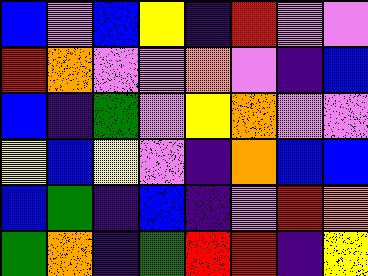[["blue", "violet", "blue", "yellow", "indigo", "red", "violet", "violet"], ["red", "orange", "violet", "violet", "orange", "violet", "indigo", "blue"], ["blue", "indigo", "green", "violet", "yellow", "orange", "violet", "violet"], ["yellow", "blue", "yellow", "violet", "indigo", "orange", "blue", "blue"], ["blue", "green", "indigo", "blue", "indigo", "violet", "red", "orange"], ["green", "orange", "indigo", "green", "red", "red", "indigo", "yellow"]]